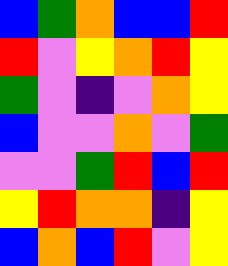[["blue", "green", "orange", "blue", "blue", "red"], ["red", "violet", "yellow", "orange", "red", "yellow"], ["green", "violet", "indigo", "violet", "orange", "yellow"], ["blue", "violet", "violet", "orange", "violet", "green"], ["violet", "violet", "green", "red", "blue", "red"], ["yellow", "red", "orange", "orange", "indigo", "yellow"], ["blue", "orange", "blue", "red", "violet", "yellow"]]